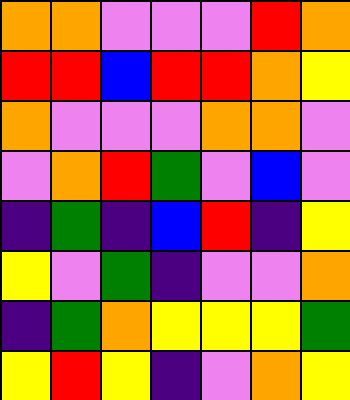[["orange", "orange", "violet", "violet", "violet", "red", "orange"], ["red", "red", "blue", "red", "red", "orange", "yellow"], ["orange", "violet", "violet", "violet", "orange", "orange", "violet"], ["violet", "orange", "red", "green", "violet", "blue", "violet"], ["indigo", "green", "indigo", "blue", "red", "indigo", "yellow"], ["yellow", "violet", "green", "indigo", "violet", "violet", "orange"], ["indigo", "green", "orange", "yellow", "yellow", "yellow", "green"], ["yellow", "red", "yellow", "indigo", "violet", "orange", "yellow"]]